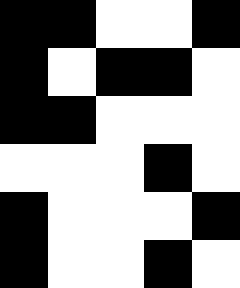[["black", "black", "white", "white", "black"], ["black", "white", "black", "black", "white"], ["black", "black", "white", "white", "white"], ["white", "white", "white", "black", "white"], ["black", "white", "white", "white", "black"], ["black", "white", "white", "black", "white"]]